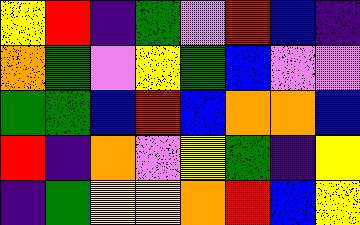[["yellow", "red", "indigo", "green", "violet", "red", "blue", "indigo"], ["orange", "green", "violet", "yellow", "green", "blue", "violet", "violet"], ["green", "green", "blue", "red", "blue", "orange", "orange", "blue"], ["red", "indigo", "orange", "violet", "yellow", "green", "indigo", "yellow"], ["indigo", "green", "yellow", "yellow", "orange", "red", "blue", "yellow"]]